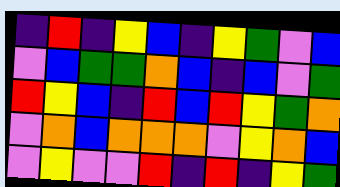[["indigo", "red", "indigo", "yellow", "blue", "indigo", "yellow", "green", "violet", "blue"], ["violet", "blue", "green", "green", "orange", "blue", "indigo", "blue", "violet", "green"], ["red", "yellow", "blue", "indigo", "red", "blue", "red", "yellow", "green", "orange"], ["violet", "orange", "blue", "orange", "orange", "orange", "violet", "yellow", "orange", "blue"], ["violet", "yellow", "violet", "violet", "red", "indigo", "red", "indigo", "yellow", "green"]]